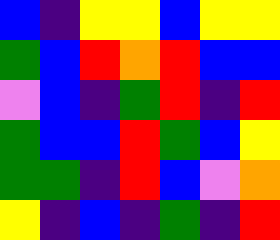[["blue", "indigo", "yellow", "yellow", "blue", "yellow", "yellow"], ["green", "blue", "red", "orange", "red", "blue", "blue"], ["violet", "blue", "indigo", "green", "red", "indigo", "red"], ["green", "blue", "blue", "red", "green", "blue", "yellow"], ["green", "green", "indigo", "red", "blue", "violet", "orange"], ["yellow", "indigo", "blue", "indigo", "green", "indigo", "red"]]